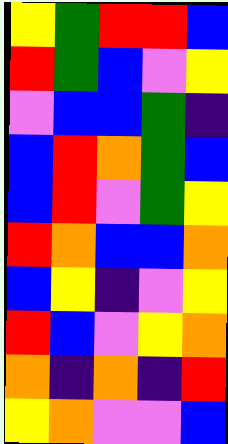[["yellow", "green", "red", "red", "blue"], ["red", "green", "blue", "violet", "yellow"], ["violet", "blue", "blue", "green", "indigo"], ["blue", "red", "orange", "green", "blue"], ["blue", "red", "violet", "green", "yellow"], ["red", "orange", "blue", "blue", "orange"], ["blue", "yellow", "indigo", "violet", "yellow"], ["red", "blue", "violet", "yellow", "orange"], ["orange", "indigo", "orange", "indigo", "red"], ["yellow", "orange", "violet", "violet", "blue"]]